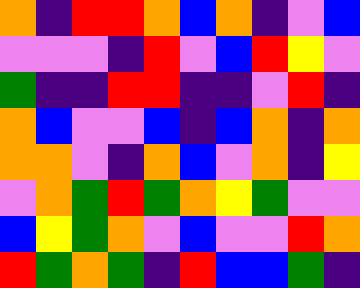[["orange", "indigo", "red", "red", "orange", "blue", "orange", "indigo", "violet", "blue"], ["violet", "violet", "violet", "indigo", "red", "violet", "blue", "red", "yellow", "violet"], ["green", "indigo", "indigo", "red", "red", "indigo", "indigo", "violet", "red", "indigo"], ["orange", "blue", "violet", "violet", "blue", "indigo", "blue", "orange", "indigo", "orange"], ["orange", "orange", "violet", "indigo", "orange", "blue", "violet", "orange", "indigo", "yellow"], ["violet", "orange", "green", "red", "green", "orange", "yellow", "green", "violet", "violet"], ["blue", "yellow", "green", "orange", "violet", "blue", "violet", "violet", "red", "orange"], ["red", "green", "orange", "green", "indigo", "red", "blue", "blue", "green", "indigo"]]